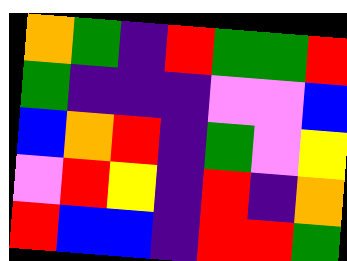[["orange", "green", "indigo", "red", "green", "green", "red"], ["green", "indigo", "indigo", "indigo", "violet", "violet", "blue"], ["blue", "orange", "red", "indigo", "green", "violet", "yellow"], ["violet", "red", "yellow", "indigo", "red", "indigo", "orange"], ["red", "blue", "blue", "indigo", "red", "red", "green"]]